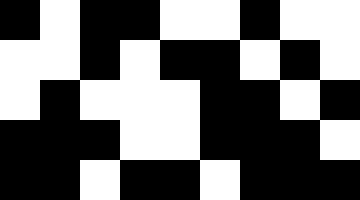[["black", "white", "black", "black", "white", "white", "black", "white", "white"], ["white", "white", "black", "white", "black", "black", "white", "black", "white"], ["white", "black", "white", "white", "white", "black", "black", "white", "black"], ["black", "black", "black", "white", "white", "black", "black", "black", "white"], ["black", "black", "white", "black", "black", "white", "black", "black", "black"]]